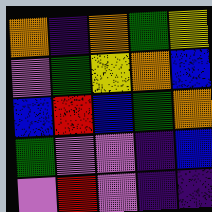[["orange", "indigo", "orange", "green", "yellow"], ["violet", "green", "yellow", "orange", "blue"], ["blue", "red", "blue", "green", "orange"], ["green", "violet", "violet", "indigo", "blue"], ["violet", "red", "violet", "indigo", "indigo"]]